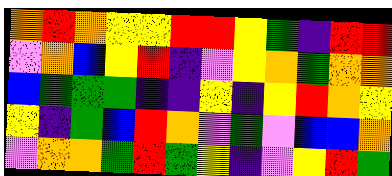[["orange", "red", "orange", "yellow", "yellow", "red", "red", "yellow", "green", "indigo", "red", "red"], ["violet", "orange", "blue", "yellow", "red", "indigo", "violet", "yellow", "orange", "green", "orange", "orange"], ["blue", "green", "green", "green", "indigo", "indigo", "yellow", "indigo", "yellow", "red", "orange", "yellow"], ["yellow", "indigo", "green", "blue", "red", "orange", "violet", "green", "violet", "blue", "blue", "orange"], ["violet", "orange", "orange", "green", "red", "green", "yellow", "indigo", "violet", "yellow", "red", "green"]]